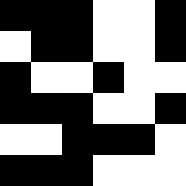[["black", "black", "black", "white", "white", "black"], ["white", "black", "black", "white", "white", "black"], ["black", "white", "white", "black", "white", "white"], ["black", "black", "black", "white", "white", "black"], ["white", "white", "black", "black", "black", "white"], ["black", "black", "black", "white", "white", "white"]]